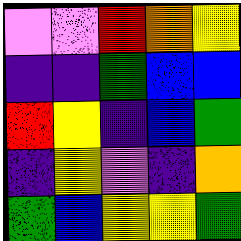[["violet", "violet", "red", "orange", "yellow"], ["indigo", "indigo", "green", "blue", "blue"], ["red", "yellow", "indigo", "blue", "green"], ["indigo", "yellow", "violet", "indigo", "orange"], ["green", "blue", "yellow", "yellow", "green"]]